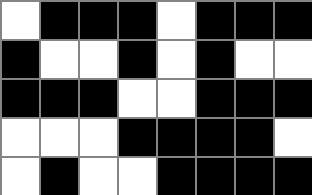[["white", "black", "black", "black", "white", "black", "black", "black"], ["black", "white", "white", "black", "white", "black", "white", "white"], ["black", "black", "black", "white", "white", "black", "black", "black"], ["white", "white", "white", "black", "black", "black", "black", "white"], ["white", "black", "white", "white", "black", "black", "black", "black"]]